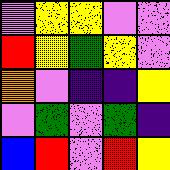[["violet", "yellow", "yellow", "violet", "violet"], ["red", "yellow", "green", "yellow", "violet"], ["orange", "violet", "indigo", "indigo", "yellow"], ["violet", "green", "violet", "green", "indigo"], ["blue", "red", "violet", "red", "yellow"]]